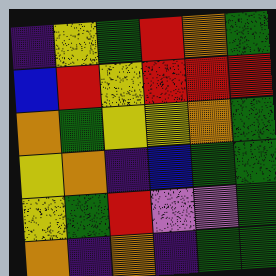[["indigo", "yellow", "green", "red", "orange", "green"], ["blue", "red", "yellow", "red", "red", "red"], ["orange", "green", "yellow", "yellow", "orange", "green"], ["yellow", "orange", "indigo", "blue", "green", "green"], ["yellow", "green", "red", "violet", "violet", "green"], ["orange", "indigo", "orange", "indigo", "green", "green"]]